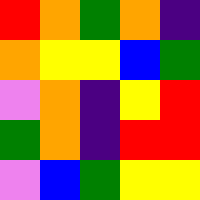[["red", "orange", "green", "orange", "indigo"], ["orange", "yellow", "yellow", "blue", "green"], ["violet", "orange", "indigo", "yellow", "red"], ["green", "orange", "indigo", "red", "red"], ["violet", "blue", "green", "yellow", "yellow"]]